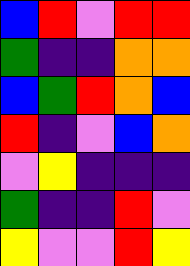[["blue", "red", "violet", "red", "red"], ["green", "indigo", "indigo", "orange", "orange"], ["blue", "green", "red", "orange", "blue"], ["red", "indigo", "violet", "blue", "orange"], ["violet", "yellow", "indigo", "indigo", "indigo"], ["green", "indigo", "indigo", "red", "violet"], ["yellow", "violet", "violet", "red", "yellow"]]